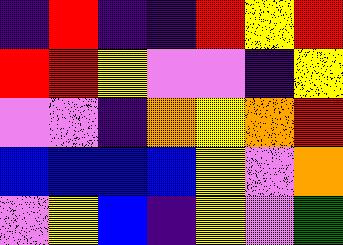[["indigo", "red", "indigo", "indigo", "red", "yellow", "red"], ["red", "red", "yellow", "violet", "violet", "indigo", "yellow"], ["violet", "violet", "indigo", "orange", "yellow", "orange", "red"], ["blue", "blue", "blue", "blue", "yellow", "violet", "orange"], ["violet", "yellow", "blue", "indigo", "yellow", "violet", "green"]]